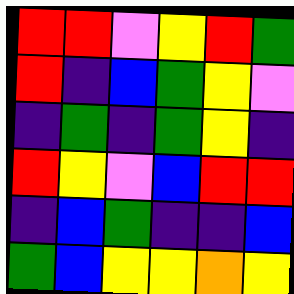[["red", "red", "violet", "yellow", "red", "green"], ["red", "indigo", "blue", "green", "yellow", "violet"], ["indigo", "green", "indigo", "green", "yellow", "indigo"], ["red", "yellow", "violet", "blue", "red", "red"], ["indigo", "blue", "green", "indigo", "indigo", "blue"], ["green", "blue", "yellow", "yellow", "orange", "yellow"]]